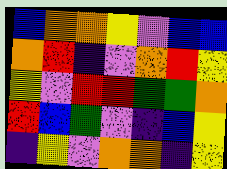[["blue", "orange", "orange", "yellow", "violet", "blue", "blue"], ["orange", "red", "indigo", "violet", "orange", "red", "yellow"], ["yellow", "violet", "red", "red", "green", "green", "orange"], ["red", "blue", "green", "violet", "indigo", "blue", "yellow"], ["indigo", "yellow", "violet", "orange", "orange", "indigo", "yellow"]]